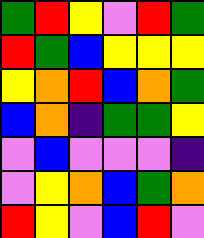[["green", "red", "yellow", "violet", "red", "green"], ["red", "green", "blue", "yellow", "yellow", "yellow"], ["yellow", "orange", "red", "blue", "orange", "green"], ["blue", "orange", "indigo", "green", "green", "yellow"], ["violet", "blue", "violet", "violet", "violet", "indigo"], ["violet", "yellow", "orange", "blue", "green", "orange"], ["red", "yellow", "violet", "blue", "red", "violet"]]